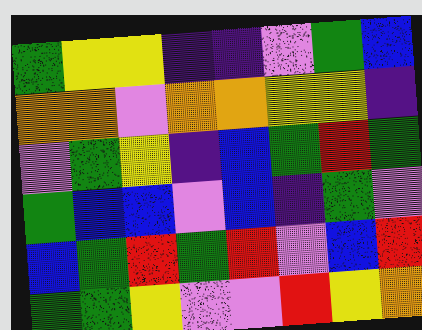[["green", "yellow", "yellow", "indigo", "indigo", "violet", "green", "blue"], ["orange", "orange", "violet", "orange", "orange", "yellow", "yellow", "indigo"], ["violet", "green", "yellow", "indigo", "blue", "green", "red", "green"], ["green", "blue", "blue", "violet", "blue", "indigo", "green", "violet"], ["blue", "green", "red", "green", "red", "violet", "blue", "red"], ["green", "green", "yellow", "violet", "violet", "red", "yellow", "orange"]]